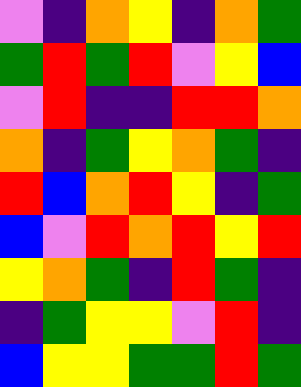[["violet", "indigo", "orange", "yellow", "indigo", "orange", "green"], ["green", "red", "green", "red", "violet", "yellow", "blue"], ["violet", "red", "indigo", "indigo", "red", "red", "orange"], ["orange", "indigo", "green", "yellow", "orange", "green", "indigo"], ["red", "blue", "orange", "red", "yellow", "indigo", "green"], ["blue", "violet", "red", "orange", "red", "yellow", "red"], ["yellow", "orange", "green", "indigo", "red", "green", "indigo"], ["indigo", "green", "yellow", "yellow", "violet", "red", "indigo"], ["blue", "yellow", "yellow", "green", "green", "red", "green"]]